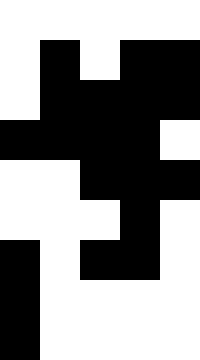[["white", "white", "white", "white", "white"], ["white", "black", "white", "black", "black"], ["white", "black", "black", "black", "black"], ["black", "black", "black", "black", "white"], ["white", "white", "black", "black", "black"], ["white", "white", "white", "black", "white"], ["black", "white", "black", "black", "white"], ["black", "white", "white", "white", "white"], ["black", "white", "white", "white", "white"]]